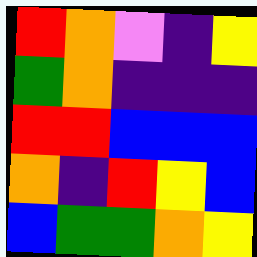[["red", "orange", "violet", "indigo", "yellow"], ["green", "orange", "indigo", "indigo", "indigo"], ["red", "red", "blue", "blue", "blue"], ["orange", "indigo", "red", "yellow", "blue"], ["blue", "green", "green", "orange", "yellow"]]